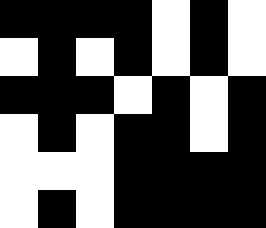[["black", "black", "black", "black", "white", "black", "white"], ["white", "black", "white", "black", "white", "black", "white"], ["black", "black", "black", "white", "black", "white", "black"], ["white", "black", "white", "black", "black", "white", "black"], ["white", "white", "white", "black", "black", "black", "black"], ["white", "black", "white", "black", "black", "black", "black"]]